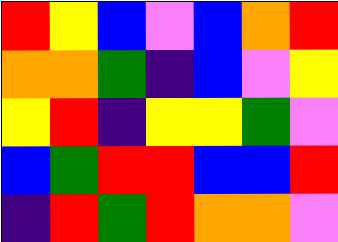[["red", "yellow", "blue", "violet", "blue", "orange", "red"], ["orange", "orange", "green", "indigo", "blue", "violet", "yellow"], ["yellow", "red", "indigo", "yellow", "yellow", "green", "violet"], ["blue", "green", "red", "red", "blue", "blue", "red"], ["indigo", "red", "green", "red", "orange", "orange", "violet"]]